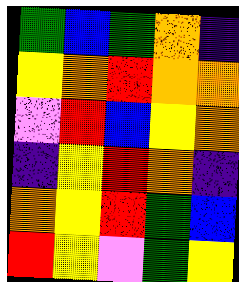[["green", "blue", "green", "orange", "indigo"], ["yellow", "orange", "red", "orange", "orange"], ["violet", "red", "blue", "yellow", "orange"], ["indigo", "yellow", "red", "orange", "indigo"], ["orange", "yellow", "red", "green", "blue"], ["red", "yellow", "violet", "green", "yellow"]]